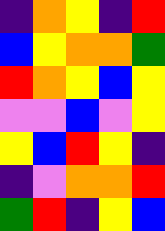[["indigo", "orange", "yellow", "indigo", "red"], ["blue", "yellow", "orange", "orange", "green"], ["red", "orange", "yellow", "blue", "yellow"], ["violet", "violet", "blue", "violet", "yellow"], ["yellow", "blue", "red", "yellow", "indigo"], ["indigo", "violet", "orange", "orange", "red"], ["green", "red", "indigo", "yellow", "blue"]]